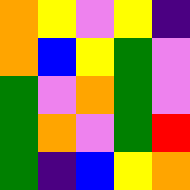[["orange", "yellow", "violet", "yellow", "indigo"], ["orange", "blue", "yellow", "green", "violet"], ["green", "violet", "orange", "green", "violet"], ["green", "orange", "violet", "green", "red"], ["green", "indigo", "blue", "yellow", "orange"]]